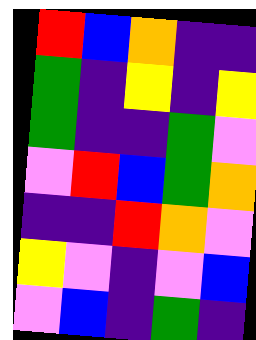[["red", "blue", "orange", "indigo", "indigo"], ["green", "indigo", "yellow", "indigo", "yellow"], ["green", "indigo", "indigo", "green", "violet"], ["violet", "red", "blue", "green", "orange"], ["indigo", "indigo", "red", "orange", "violet"], ["yellow", "violet", "indigo", "violet", "blue"], ["violet", "blue", "indigo", "green", "indigo"]]